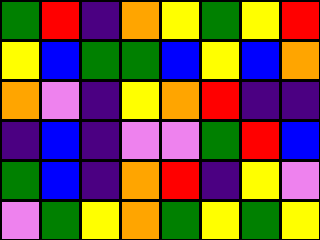[["green", "red", "indigo", "orange", "yellow", "green", "yellow", "red"], ["yellow", "blue", "green", "green", "blue", "yellow", "blue", "orange"], ["orange", "violet", "indigo", "yellow", "orange", "red", "indigo", "indigo"], ["indigo", "blue", "indigo", "violet", "violet", "green", "red", "blue"], ["green", "blue", "indigo", "orange", "red", "indigo", "yellow", "violet"], ["violet", "green", "yellow", "orange", "green", "yellow", "green", "yellow"]]